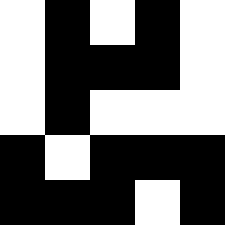[["white", "black", "white", "black", "white"], ["white", "black", "black", "black", "white"], ["white", "black", "white", "white", "white"], ["black", "white", "black", "black", "black"], ["black", "black", "black", "white", "black"]]